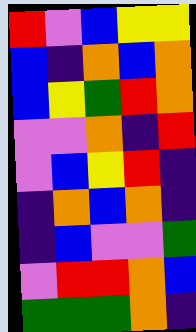[["red", "violet", "blue", "yellow", "yellow"], ["blue", "indigo", "orange", "blue", "orange"], ["blue", "yellow", "green", "red", "orange"], ["violet", "violet", "orange", "indigo", "red"], ["violet", "blue", "yellow", "red", "indigo"], ["indigo", "orange", "blue", "orange", "indigo"], ["indigo", "blue", "violet", "violet", "green"], ["violet", "red", "red", "orange", "blue"], ["green", "green", "green", "orange", "indigo"]]